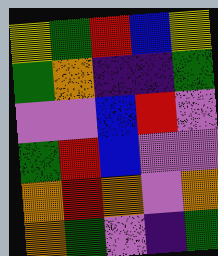[["yellow", "green", "red", "blue", "yellow"], ["green", "orange", "indigo", "indigo", "green"], ["violet", "violet", "blue", "red", "violet"], ["green", "red", "blue", "violet", "violet"], ["orange", "red", "orange", "violet", "orange"], ["orange", "green", "violet", "indigo", "green"]]